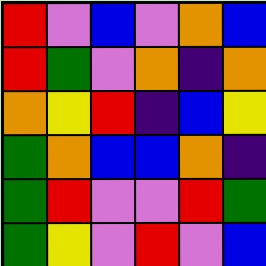[["red", "violet", "blue", "violet", "orange", "blue"], ["red", "green", "violet", "orange", "indigo", "orange"], ["orange", "yellow", "red", "indigo", "blue", "yellow"], ["green", "orange", "blue", "blue", "orange", "indigo"], ["green", "red", "violet", "violet", "red", "green"], ["green", "yellow", "violet", "red", "violet", "blue"]]